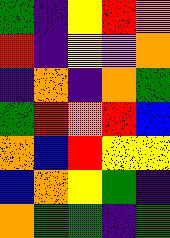[["green", "indigo", "yellow", "red", "orange"], ["red", "indigo", "yellow", "violet", "orange"], ["indigo", "orange", "indigo", "orange", "green"], ["green", "red", "orange", "red", "blue"], ["orange", "blue", "red", "yellow", "yellow"], ["blue", "orange", "yellow", "green", "indigo"], ["orange", "green", "green", "indigo", "green"]]